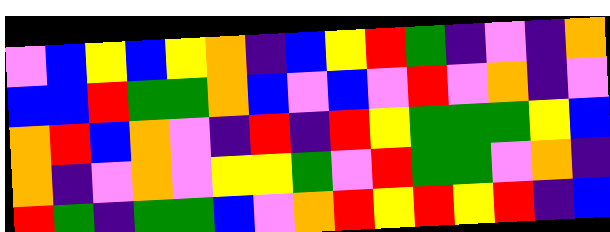[["violet", "blue", "yellow", "blue", "yellow", "orange", "indigo", "blue", "yellow", "red", "green", "indigo", "violet", "indigo", "orange"], ["blue", "blue", "red", "green", "green", "orange", "blue", "violet", "blue", "violet", "red", "violet", "orange", "indigo", "violet"], ["orange", "red", "blue", "orange", "violet", "indigo", "red", "indigo", "red", "yellow", "green", "green", "green", "yellow", "blue"], ["orange", "indigo", "violet", "orange", "violet", "yellow", "yellow", "green", "violet", "red", "green", "green", "violet", "orange", "indigo"], ["red", "green", "indigo", "green", "green", "blue", "violet", "orange", "red", "yellow", "red", "yellow", "red", "indigo", "blue"]]